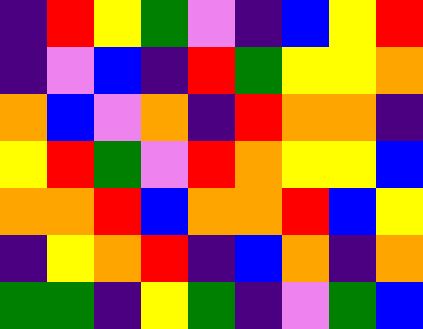[["indigo", "red", "yellow", "green", "violet", "indigo", "blue", "yellow", "red"], ["indigo", "violet", "blue", "indigo", "red", "green", "yellow", "yellow", "orange"], ["orange", "blue", "violet", "orange", "indigo", "red", "orange", "orange", "indigo"], ["yellow", "red", "green", "violet", "red", "orange", "yellow", "yellow", "blue"], ["orange", "orange", "red", "blue", "orange", "orange", "red", "blue", "yellow"], ["indigo", "yellow", "orange", "red", "indigo", "blue", "orange", "indigo", "orange"], ["green", "green", "indigo", "yellow", "green", "indigo", "violet", "green", "blue"]]